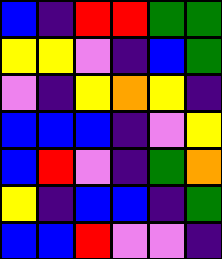[["blue", "indigo", "red", "red", "green", "green"], ["yellow", "yellow", "violet", "indigo", "blue", "green"], ["violet", "indigo", "yellow", "orange", "yellow", "indigo"], ["blue", "blue", "blue", "indigo", "violet", "yellow"], ["blue", "red", "violet", "indigo", "green", "orange"], ["yellow", "indigo", "blue", "blue", "indigo", "green"], ["blue", "blue", "red", "violet", "violet", "indigo"]]